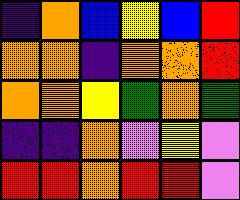[["indigo", "orange", "blue", "yellow", "blue", "red"], ["orange", "orange", "indigo", "orange", "orange", "red"], ["orange", "orange", "yellow", "green", "orange", "green"], ["indigo", "indigo", "orange", "violet", "yellow", "violet"], ["red", "red", "orange", "red", "red", "violet"]]